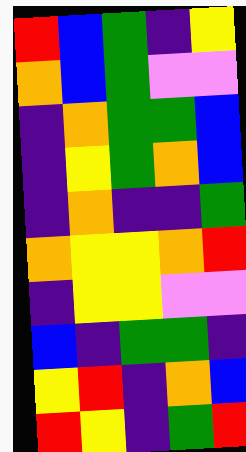[["red", "blue", "green", "indigo", "yellow"], ["orange", "blue", "green", "violet", "violet"], ["indigo", "orange", "green", "green", "blue"], ["indigo", "yellow", "green", "orange", "blue"], ["indigo", "orange", "indigo", "indigo", "green"], ["orange", "yellow", "yellow", "orange", "red"], ["indigo", "yellow", "yellow", "violet", "violet"], ["blue", "indigo", "green", "green", "indigo"], ["yellow", "red", "indigo", "orange", "blue"], ["red", "yellow", "indigo", "green", "red"]]